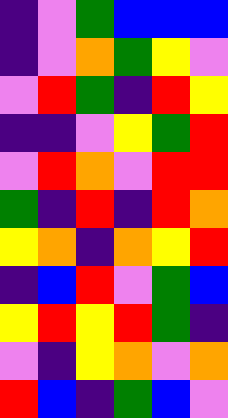[["indigo", "violet", "green", "blue", "blue", "blue"], ["indigo", "violet", "orange", "green", "yellow", "violet"], ["violet", "red", "green", "indigo", "red", "yellow"], ["indigo", "indigo", "violet", "yellow", "green", "red"], ["violet", "red", "orange", "violet", "red", "red"], ["green", "indigo", "red", "indigo", "red", "orange"], ["yellow", "orange", "indigo", "orange", "yellow", "red"], ["indigo", "blue", "red", "violet", "green", "blue"], ["yellow", "red", "yellow", "red", "green", "indigo"], ["violet", "indigo", "yellow", "orange", "violet", "orange"], ["red", "blue", "indigo", "green", "blue", "violet"]]